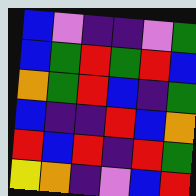[["blue", "violet", "indigo", "indigo", "violet", "green"], ["blue", "green", "red", "green", "red", "blue"], ["orange", "green", "red", "blue", "indigo", "green"], ["blue", "indigo", "indigo", "red", "blue", "orange"], ["red", "blue", "red", "indigo", "red", "green"], ["yellow", "orange", "indigo", "violet", "blue", "red"]]